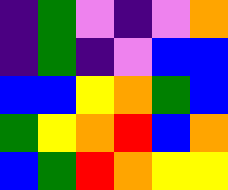[["indigo", "green", "violet", "indigo", "violet", "orange"], ["indigo", "green", "indigo", "violet", "blue", "blue"], ["blue", "blue", "yellow", "orange", "green", "blue"], ["green", "yellow", "orange", "red", "blue", "orange"], ["blue", "green", "red", "orange", "yellow", "yellow"]]